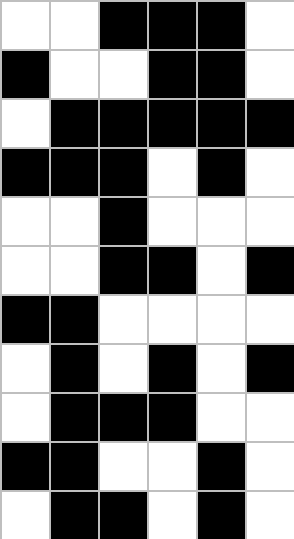[["white", "white", "black", "black", "black", "white"], ["black", "white", "white", "black", "black", "white"], ["white", "black", "black", "black", "black", "black"], ["black", "black", "black", "white", "black", "white"], ["white", "white", "black", "white", "white", "white"], ["white", "white", "black", "black", "white", "black"], ["black", "black", "white", "white", "white", "white"], ["white", "black", "white", "black", "white", "black"], ["white", "black", "black", "black", "white", "white"], ["black", "black", "white", "white", "black", "white"], ["white", "black", "black", "white", "black", "white"]]